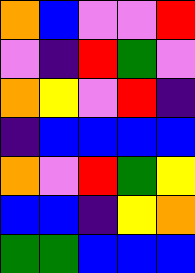[["orange", "blue", "violet", "violet", "red"], ["violet", "indigo", "red", "green", "violet"], ["orange", "yellow", "violet", "red", "indigo"], ["indigo", "blue", "blue", "blue", "blue"], ["orange", "violet", "red", "green", "yellow"], ["blue", "blue", "indigo", "yellow", "orange"], ["green", "green", "blue", "blue", "blue"]]